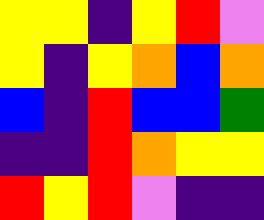[["yellow", "yellow", "indigo", "yellow", "red", "violet"], ["yellow", "indigo", "yellow", "orange", "blue", "orange"], ["blue", "indigo", "red", "blue", "blue", "green"], ["indigo", "indigo", "red", "orange", "yellow", "yellow"], ["red", "yellow", "red", "violet", "indigo", "indigo"]]